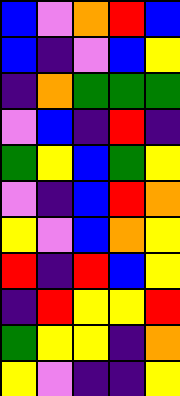[["blue", "violet", "orange", "red", "blue"], ["blue", "indigo", "violet", "blue", "yellow"], ["indigo", "orange", "green", "green", "green"], ["violet", "blue", "indigo", "red", "indigo"], ["green", "yellow", "blue", "green", "yellow"], ["violet", "indigo", "blue", "red", "orange"], ["yellow", "violet", "blue", "orange", "yellow"], ["red", "indigo", "red", "blue", "yellow"], ["indigo", "red", "yellow", "yellow", "red"], ["green", "yellow", "yellow", "indigo", "orange"], ["yellow", "violet", "indigo", "indigo", "yellow"]]